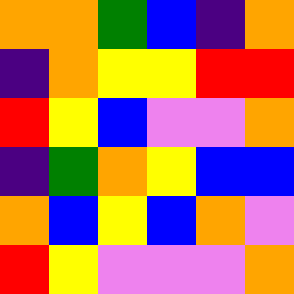[["orange", "orange", "green", "blue", "indigo", "orange"], ["indigo", "orange", "yellow", "yellow", "red", "red"], ["red", "yellow", "blue", "violet", "violet", "orange"], ["indigo", "green", "orange", "yellow", "blue", "blue"], ["orange", "blue", "yellow", "blue", "orange", "violet"], ["red", "yellow", "violet", "violet", "violet", "orange"]]